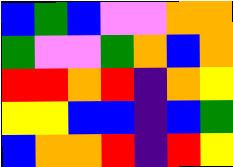[["blue", "green", "blue", "violet", "violet", "orange", "orange"], ["green", "violet", "violet", "green", "orange", "blue", "orange"], ["red", "red", "orange", "red", "indigo", "orange", "yellow"], ["yellow", "yellow", "blue", "blue", "indigo", "blue", "green"], ["blue", "orange", "orange", "red", "indigo", "red", "yellow"]]